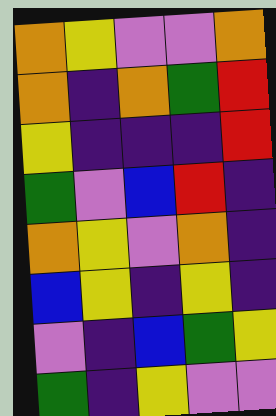[["orange", "yellow", "violet", "violet", "orange"], ["orange", "indigo", "orange", "green", "red"], ["yellow", "indigo", "indigo", "indigo", "red"], ["green", "violet", "blue", "red", "indigo"], ["orange", "yellow", "violet", "orange", "indigo"], ["blue", "yellow", "indigo", "yellow", "indigo"], ["violet", "indigo", "blue", "green", "yellow"], ["green", "indigo", "yellow", "violet", "violet"]]